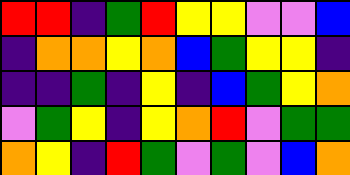[["red", "red", "indigo", "green", "red", "yellow", "yellow", "violet", "violet", "blue"], ["indigo", "orange", "orange", "yellow", "orange", "blue", "green", "yellow", "yellow", "indigo"], ["indigo", "indigo", "green", "indigo", "yellow", "indigo", "blue", "green", "yellow", "orange"], ["violet", "green", "yellow", "indigo", "yellow", "orange", "red", "violet", "green", "green"], ["orange", "yellow", "indigo", "red", "green", "violet", "green", "violet", "blue", "orange"]]